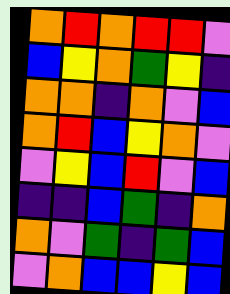[["orange", "red", "orange", "red", "red", "violet"], ["blue", "yellow", "orange", "green", "yellow", "indigo"], ["orange", "orange", "indigo", "orange", "violet", "blue"], ["orange", "red", "blue", "yellow", "orange", "violet"], ["violet", "yellow", "blue", "red", "violet", "blue"], ["indigo", "indigo", "blue", "green", "indigo", "orange"], ["orange", "violet", "green", "indigo", "green", "blue"], ["violet", "orange", "blue", "blue", "yellow", "blue"]]